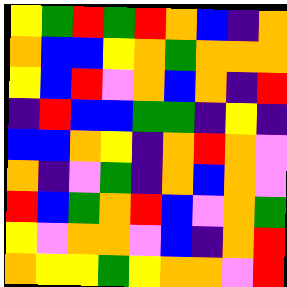[["yellow", "green", "red", "green", "red", "orange", "blue", "indigo", "orange"], ["orange", "blue", "blue", "yellow", "orange", "green", "orange", "orange", "orange"], ["yellow", "blue", "red", "violet", "orange", "blue", "orange", "indigo", "red"], ["indigo", "red", "blue", "blue", "green", "green", "indigo", "yellow", "indigo"], ["blue", "blue", "orange", "yellow", "indigo", "orange", "red", "orange", "violet"], ["orange", "indigo", "violet", "green", "indigo", "orange", "blue", "orange", "violet"], ["red", "blue", "green", "orange", "red", "blue", "violet", "orange", "green"], ["yellow", "violet", "orange", "orange", "violet", "blue", "indigo", "orange", "red"], ["orange", "yellow", "yellow", "green", "yellow", "orange", "orange", "violet", "red"]]